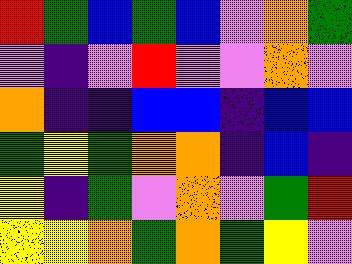[["red", "green", "blue", "green", "blue", "violet", "orange", "green"], ["violet", "indigo", "violet", "red", "violet", "violet", "orange", "violet"], ["orange", "indigo", "indigo", "blue", "blue", "indigo", "blue", "blue"], ["green", "yellow", "green", "orange", "orange", "indigo", "blue", "indigo"], ["yellow", "indigo", "green", "violet", "orange", "violet", "green", "red"], ["yellow", "yellow", "orange", "green", "orange", "green", "yellow", "violet"]]